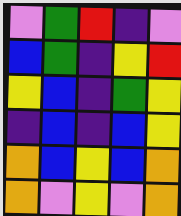[["violet", "green", "red", "indigo", "violet"], ["blue", "green", "indigo", "yellow", "red"], ["yellow", "blue", "indigo", "green", "yellow"], ["indigo", "blue", "indigo", "blue", "yellow"], ["orange", "blue", "yellow", "blue", "orange"], ["orange", "violet", "yellow", "violet", "orange"]]